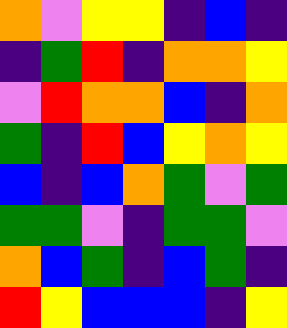[["orange", "violet", "yellow", "yellow", "indigo", "blue", "indigo"], ["indigo", "green", "red", "indigo", "orange", "orange", "yellow"], ["violet", "red", "orange", "orange", "blue", "indigo", "orange"], ["green", "indigo", "red", "blue", "yellow", "orange", "yellow"], ["blue", "indigo", "blue", "orange", "green", "violet", "green"], ["green", "green", "violet", "indigo", "green", "green", "violet"], ["orange", "blue", "green", "indigo", "blue", "green", "indigo"], ["red", "yellow", "blue", "blue", "blue", "indigo", "yellow"]]